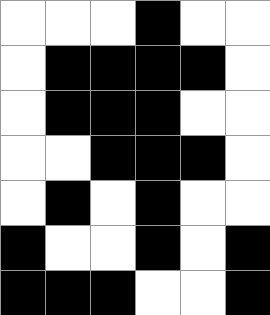[["white", "white", "white", "black", "white", "white"], ["white", "black", "black", "black", "black", "white"], ["white", "black", "black", "black", "white", "white"], ["white", "white", "black", "black", "black", "white"], ["white", "black", "white", "black", "white", "white"], ["black", "white", "white", "black", "white", "black"], ["black", "black", "black", "white", "white", "black"]]